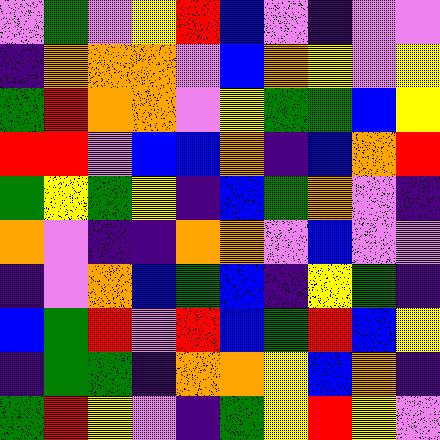[["violet", "green", "violet", "yellow", "red", "blue", "violet", "indigo", "violet", "violet"], ["indigo", "orange", "orange", "orange", "violet", "blue", "orange", "yellow", "violet", "yellow"], ["green", "red", "orange", "orange", "violet", "yellow", "green", "green", "blue", "yellow"], ["red", "red", "violet", "blue", "blue", "orange", "indigo", "blue", "orange", "red"], ["green", "yellow", "green", "yellow", "indigo", "blue", "green", "orange", "violet", "indigo"], ["orange", "violet", "indigo", "indigo", "orange", "orange", "violet", "blue", "violet", "violet"], ["indigo", "violet", "orange", "blue", "green", "blue", "indigo", "yellow", "green", "indigo"], ["blue", "green", "red", "violet", "red", "blue", "green", "red", "blue", "yellow"], ["indigo", "green", "green", "indigo", "orange", "orange", "yellow", "blue", "orange", "indigo"], ["green", "red", "yellow", "violet", "indigo", "green", "yellow", "red", "yellow", "violet"]]